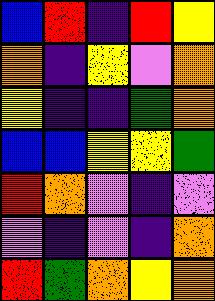[["blue", "red", "indigo", "red", "yellow"], ["orange", "indigo", "yellow", "violet", "orange"], ["yellow", "indigo", "indigo", "green", "orange"], ["blue", "blue", "yellow", "yellow", "green"], ["red", "orange", "violet", "indigo", "violet"], ["violet", "indigo", "violet", "indigo", "orange"], ["red", "green", "orange", "yellow", "orange"]]